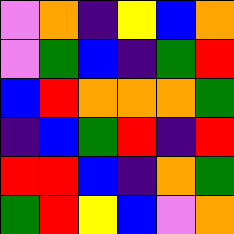[["violet", "orange", "indigo", "yellow", "blue", "orange"], ["violet", "green", "blue", "indigo", "green", "red"], ["blue", "red", "orange", "orange", "orange", "green"], ["indigo", "blue", "green", "red", "indigo", "red"], ["red", "red", "blue", "indigo", "orange", "green"], ["green", "red", "yellow", "blue", "violet", "orange"]]